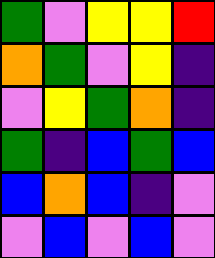[["green", "violet", "yellow", "yellow", "red"], ["orange", "green", "violet", "yellow", "indigo"], ["violet", "yellow", "green", "orange", "indigo"], ["green", "indigo", "blue", "green", "blue"], ["blue", "orange", "blue", "indigo", "violet"], ["violet", "blue", "violet", "blue", "violet"]]